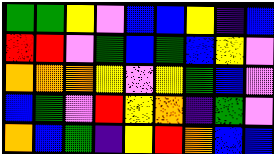[["green", "green", "yellow", "violet", "blue", "blue", "yellow", "indigo", "blue"], ["red", "red", "violet", "green", "blue", "green", "blue", "yellow", "violet"], ["orange", "orange", "orange", "yellow", "violet", "yellow", "green", "blue", "violet"], ["blue", "green", "violet", "red", "yellow", "orange", "indigo", "green", "violet"], ["orange", "blue", "green", "indigo", "yellow", "red", "orange", "blue", "blue"]]